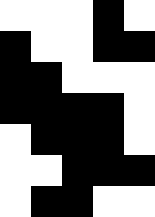[["white", "white", "white", "black", "white"], ["black", "white", "white", "black", "black"], ["black", "black", "white", "white", "white"], ["black", "black", "black", "black", "white"], ["white", "black", "black", "black", "white"], ["white", "white", "black", "black", "black"], ["white", "black", "black", "white", "white"]]